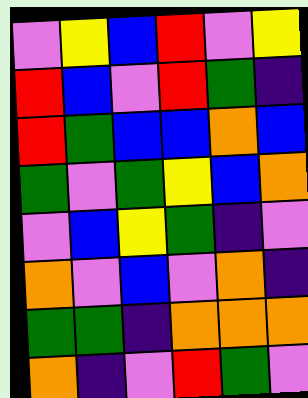[["violet", "yellow", "blue", "red", "violet", "yellow"], ["red", "blue", "violet", "red", "green", "indigo"], ["red", "green", "blue", "blue", "orange", "blue"], ["green", "violet", "green", "yellow", "blue", "orange"], ["violet", "blue", "yellow", "green", "indigo", "violet"], ["orange", "violet", "blue", "violet", "orange", "indigo"], ["green", "green", "indigo", "orange", "orange", "orange"], ["orange", "indigo", "violet", "red", "green", "violet"]]